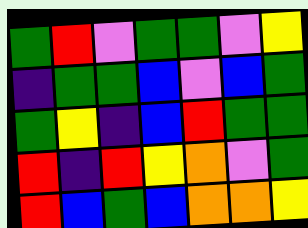[["green", "red", "violet", "green", "green", "violet", "yellow"], ["indigo", "green", "green", "blue", "violet", "blue", "green"], ["green", "yellow", "indigo", "blue", "red", "green", "green"], ["red", "indigo", "red", "yellow", "orange", "violet", "green"], ["red", "blue", "green", "blue", "orange", "orange", "yellow"]]